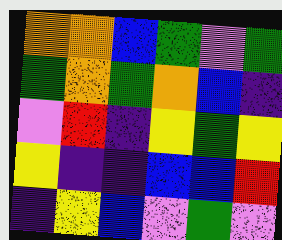[["orange", "orange", "blue", "green", "violet", "green"], ["green", "orange", "green", "orange", "blue", "indigo"], ["violet", "red", "indigo", "yellow", "green", "yellow"], ["yellow", "indigo", "indigo", "blue", "blue", "red"], ["indigo", "yellow", "blue", "violet", "green", "violet"]]